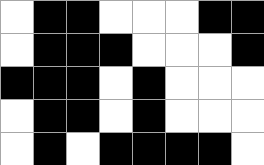[["white", "black", "black", "white", "white", "white", "black", "black"], ["white", "black", "black", "black", "white", "white", "white", "black"], ["black", "black", "black", "white", "black", "white", "white", "white"], ["white", "black", "black", "white", "black", "white", "white", "white"], ["white", "black", "white", "black", "black", "black", "black", "white"]]